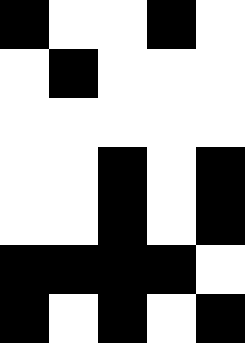[["black", "white", "white", "black", "white"], ["white", "black", "white", "white", "white"], ["white", "white", "white", "white", "white"], ["white", "white", "black", "white", "black"], ["white", "white", "black", "white", "black"], ["black", "black", "black", "black", "white"], ["black", "white", "black", "white", "black"]]